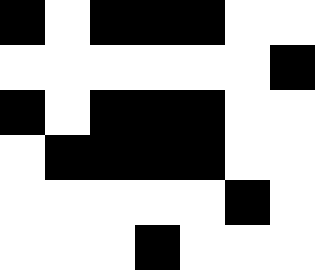[["black", "white", "black", "black", "black", "white", "white"], ["white", "white", "white", "white", "white", "white", "black"], ["black", "white", "black", "black", "black", "white", "white"], ["white", "black", "black", "black", "black", "white", "white"], ["white", "white", "white", "white", "white", "black", "white"], ["white", "white", "white", "black", "white", "white", "white"]]